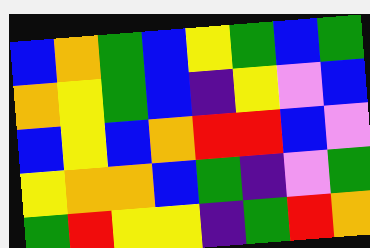[["blue", "orange", "green", "blue", "yellow", "green", "blue", "green"], ["orange", "yellow", "green", "blue", "indigo", "yellow", "violet", "blue"], ["blue", "yellow", "blue", "orange", "red", "red", "blue", "violet"], ["yellow", "orange", "orange", "blue", "green", "indigo", "violet", "green"], ["green", "red", "yellow", "yellow", "indigo", "green", "red", "orange"]]